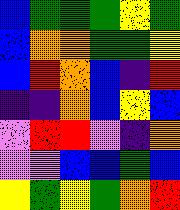[["blue", "green", "green", "green", "yellow", "green"], ["blue", "orange", "orange", "green", "green", "yellow"], ["blue", "red", "orange", "blue", "indigo", "red"], ["indigo", "indigo", "orange", "blue", "yellow", "blue"], ["violet", "red", "red", "violet", "indigo", "orange"], ["violet", "violet", "blue", "blue", "green", "blue"], ["yellow", "green", "yellow", "green", "orange", "red"]]